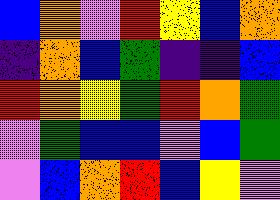[["blue", "orange", "violet", "red", "yellow", "blue", "orange"], ["indigo", "orange", "blue", "green", "indigo", "indigo", "blue"], ["red", "orange", "yellow", "green", "red", "orange", "green"], ["violet", "green", "blue", "blue", "violet", "blue", "green"], ["violet", "blue", "orange", "red", "blue", "yellow", "violet"]]